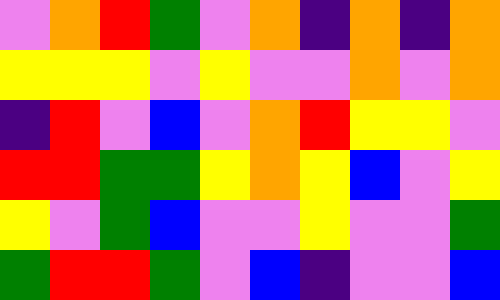[["violet", "orange", "red", "green", "violet", "orange", "indigo", "orange", "indigo", "orange"], ["yellow", "yellow", "yellow", "violet", "yellow", "violet", "violet", "orange", "violet", "orange"], ["indigo", "red", "violet", "blue", "violet", "orange", "red", "yellow", "yellow", "violet"], ["red", "red", "green", "green", "yellow", "orange", "yellow", "blue", "violet", "yellow"], ["yellow", "violet", "green", "blue", "violet", "violet", "yellow", "violet", "violet", "green"], ["green", "red", "red", "green", "violet", "blue", "indigo", "violet", "violet", "blue"]]